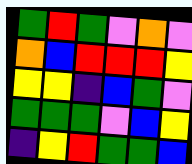[["green", "red", "green", "violet", "orange", "violet"], ["orange", "blue", "red", "red", "red", "yellow"], ["yellow", "yellow", "indigo", "blue", "green", "violet"], ["green", "green", "green", "violet", "blue", "yellow"], ["indigo", "yellow", "red", "green", "green", "blue"]]